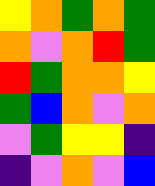[["yellow", "orange", "green", "orange", "green"], ["orange", "violet", "orange", "red", "green"], ["red", "green", "orange", "orange", "yellow"], ["green", "blue", "orange", "violet", "orange"], ["violet", "green", "yellow", "yellow", "indigo"], ["indigo", "violet", "orange", "violet", "blue"]]